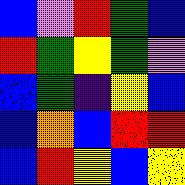[["blue", "violet", "red", "green", "blue"], ["red", "green", "yellow", "green", "violet"], ["blue", "green", "indigo", "yellow", "blue"], ["blue", "orange", "blue", "red", "red"], ["blue", "red", "yellow", "blue", "yellow"]]